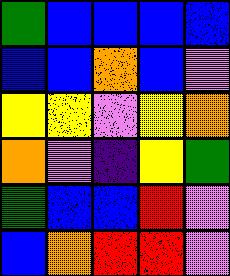[["green", "blue", "blue", "blue", "blue"], ["blue", "blue", "orange", "blue", "violet"], ["yellow", "yellow", "violet", "yellow", "orange"], ["orange", "violet", "indigo", "yellow", "green"], ["green", "blue", "blue", "red", "violet"], ["blue", "orange", "red", "red", "violet"]]